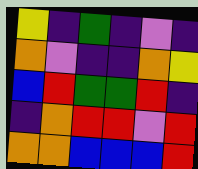[["yellow", "indigo", "green", "indigo", "violet", "indigo"], ["orange", "violet", "indigo", "indigo", "orange", "yellow"], ["blue", "red", "green", "green", "red", "indigo"], ["indigo", "orange", "red", "red", "violet", "red"], ["orange", "orange", "blue", "blue", "blue", "red"]]